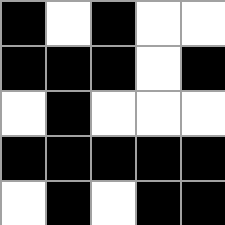[["black", "white", "black", "white", "white"], ["black", "black", "black", "white", "black"], ["white", "black", "white", "white", "white"], ["black", "black", "black", "black", "black"], ["white", "black", "white", "black", "black"]]